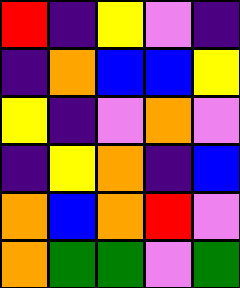[["red", "indigo", "yellow", "violet", "indigo"], ["indigo", "orange", "blue", "blue", "yellow"], ["yellow", "indigo", "violet", "orange", "violet"], ["indigo", "yellow", "orange", "indigo", "blue"], ["orange", "blue", "orange", "red", "violet"], ["orange", "green", "green", "violet", "green"]]